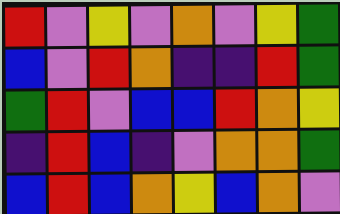[["red", "violet", "yellow", "violet", "orange", "violet", "yellow", "green"], ["blue", "violet", "red", "orange", "indigo", "indigo", "red", "green"], ["green", "red", "violet", "blue", "blue", "red", "orange", "yellow"], ["indigo", "red", "blue", "indigo", "violet", "orange", "orange", "green"], ["blue", "red", "blue", "orange", "yellow", "blue", "orange", "violet"]]